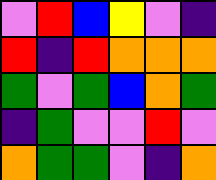[["violet", "red", "blue", "yellow", "violet", "indigo"], ["red", "indigo", "red", "orange", "orange", "orange"], ["green", "violet", "green", "blue", "orange", "green"], ["indigo", "green", "violet", "violet", "red", "violet"], ["orange", "green", "green", "violet", "indigo", "orange"]]